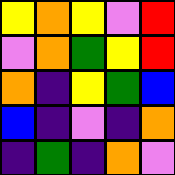[["yellow", "orange", "yellow", "violet", "red"], ["violet", "orange", "green", "yellow", "red"], ["orange", "indigo", "yellow", "green", "blue"], ["blue", "indigo", "violet", "indigo", "orange"], ["indigo", "green", "indigo", "orange", "violet"]]